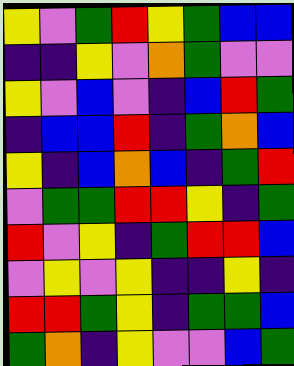[["yellow", "violet", "green", "red", "yellow", "green", "blue", "blue"], ["indigo", "indigo", "yellow", "violet", "orange", "green", "violet", "violet"], ["yellow", "violet", "blue", "violet", "indigo", "blue", "red", "green"], ["indigo", "blue", "blue", "red", "indigo", "green", "orange", "blue"], ["yellow", "indigo", "blue", "orange", "blue", "indigo", "green", "red"], ["violet", "green", "green", "red", "red", "yellow", "indigo", "green"], ["red", "violet", "yellow", "indigo", "green", "red", "red", "blue"], ["violet", "yellow", "violet", "yellow", "indigo", "indigo", "yellow", "indigo"], ["red", "red", "green", "yellow", "indigo", "green", "green", "blue"], ["green", "orange", "indigo", "yellow", "violet", "violet", "blue", "green"]]